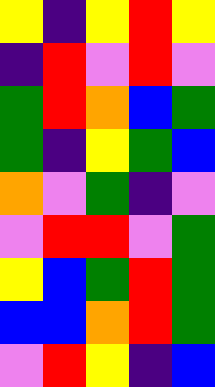[["yellow", "indigo", "yellow", "red", "yellow"], ["indigo", "red", "violet", "red", "violet"], ["green", "red", "orange", "blue", "green"], ["green", "indigo", "yellow", "green", "blue"], ["orange", "violet", "green", "indigo", "violet"], ["violet", "red", "red", "violet", "green"], ["yellow", "blue", "green", "red", "green"], ["blue", "blue", "orange", "red", "green"], ["violet", "red", "yellow", "indigo", "blue"]]